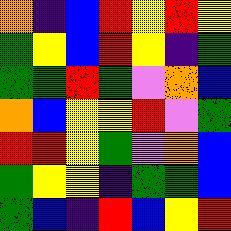[["orange", "indigo", "blue", "red", "yellow", "red", "yellow"], ["green", "yellow", "blue", "red", "yellow", "indigo", "green"], ["green", "green", "red", "green", "violet", "orange", "blue"], ["orange", "blue", "yellow", "yellow", "red", "violet", "green"], ["red", "red", "yellow", "green", "violet", "orange", "blue"], ["green", "yellow", "yellow", "indigo", "green", "green", "blue"], ["green", "blue", "indigo", "red", "blue", "yellow", "red"]]